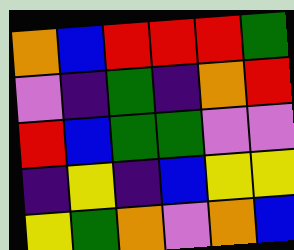[["orange", "blue", "red", "red", "red", "green"], ["violet", "indigo", "green", "indigo", "orange", "red"], ["red", "blue", "green", "green", "violet", "violet"], ["indigo", "yellow", "indigo", "blue", "yellow", "yellow"], ["yellow", "green", "orange", "violet", "orange", "blue"]]